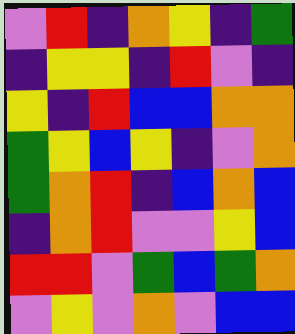[["violet", "red", "indigo", "orange", "yellow", "indigo", "green"], ["indigo", "yellow", "yellow", "indigo", "red", "violet", "indigo"], ["yellow", "indigo", "red", "blue", "blue", "orange", "orange"], ["green", "yellow", "blue", "yellow", "indigo", "violet", "orange"], ["green", "orange", "red", "indigo", "blue", "orange", "blue"], ["indigo", "orange", "red", "violet", "violet", "yellow", "blue"], ["red", "red", "violet", "green", "blue", "green", "orange"], ["violet", "yellow", "violet", "orange", "violet", "blue", "blue"]]